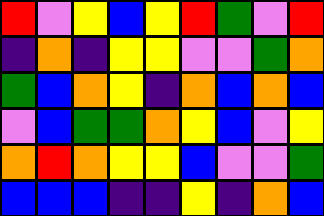[["red", "violet", "yellow", "blue", "yellow", "red", "green", "violet", "red"], ["indigo", "orange", "indigo", "yellow", "yellow", "violet", "violet", "green", "orange"], ["green", "blue", "orange", "yellow", "indigo", "orange", "blue", "orange", "blue"], ["violet", "blue", "green", "green", "orange", "yellow", "blue", "violet", "yellow"], ["orange", "red", "orange", "yellow", "yellow", "blue", "violet", "violet", "green"], ["blue", "blue", "blue", "indigo", "indigo", "yellow", "indigo", "orange", "blue"]]